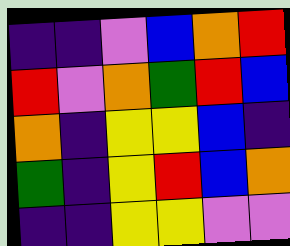[["indigo", "indigo", "violet", "blue", "orange", "red"], ["red", "violet", "orange", "green", "red", "blue"], ["orange", "indigo", "yellow", "yellow", "blue", "indigo"], ["green", "indigo", "yellow", "red", "blue", "orange"], ["indigo", "indigo", "yellow", "yellow", "violet", "violet"]]